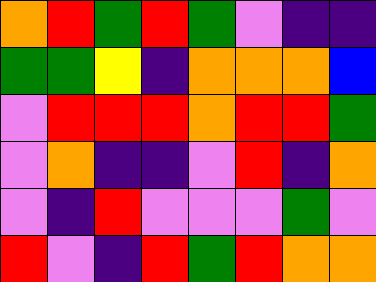[["orange", "red", "green", "red", "green", "violet", "indigo", "indigo"], ["green", "green", "yellow", "indigo", "orange", "orange", "orange", "blue"], ["violet", "red", "red", "red", "orange", "red", "red", "green"], ["violet", "orange", "indigo", "indigo", "violet", "red", "indigo", "orange"], ["violet", "indigo", "red", "violet", "violet", "violet", "green", "violet"], ["red", "violet", "indigo", "red", "green", "red", "orange", "orange"]]